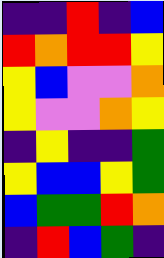[["indigo", "indigo", "red", "indigo", "blue"], ["red", "orange", "red", "red", "yellow"], ["yellow", "blue", "violet", "violet", "orange"], ["yellow", "violet", "violet", "orange", "yellow"], ["indigo", "yellow", "indigo", "indigo", "green"], ["yellow", "blue", "blue", "yellow", "green"], ["blue", "green", "green", "red", "orange"], ["indigo", "red", "blue", "green", "indigo"]]